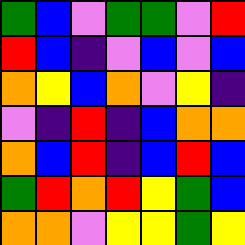[["green", "blue", "violet", "green", "green", "violet", "red"], ["red", "blue", "indigo", "violet", "blue", "violet", "blue"], ["orange", "yellow", "blue", "orange", "violet", "yellow", "indigo"], ["violet", "indigo", "red", "indigo", "blue", "orange", "orange"], ["orange", "blue", "red", "indigo", "blue", "red", "blue"], ["green", "red", "orange", "red", "yellow", "green", "blue"], ["orange", "orange", "violet", "yellow", "yellow", "green", "yellow"]]